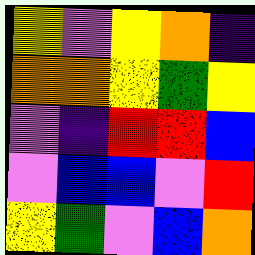[["yellow", "violet", "yellow", "orange", "indigo"], ["orange", "orange", "yellow", "green", "yellow"], ["violet", "indigo", "red", "red", "blue"], ["violet", "blue", "blue", "violet", "red"], ["yellow", "green", "violet", "blue", "orange"]]